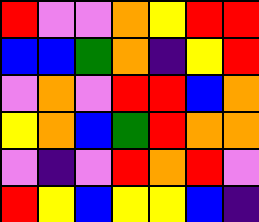[["red", "violet", "violet", "orange", "yellow", "red", "red"], ["blue", "blue", "green", "orange", "indigo", "yellow", "red"], ["violet", "orange", "violet", "red", "red", "blue", "orange"], ["yellow", "orange", "blue", "green", "red", "orange", "orange"], ["violet", "indigo", "violet", "red", "orange", "red", "violet"], ["red", "yellow", "blue", "yellow", "yellow", "blue", "indigo"]]